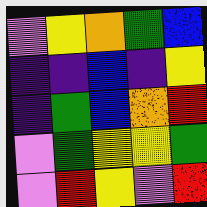[["violet", "yellow", "orange", "green", "blue"], ["indigo", "indigo", "blue", "indigo", "yellow"], ["indigo", "green", "blue", "orange", "red"], ["violet", "green", "yellow", "yellow", "green"], ["violet", "red", "yellow", "violet", "red"]]